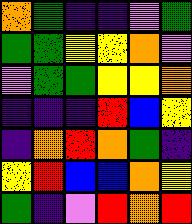[["orange", "green", "indigo", "indigo", "violet", "green"], ["green", "green", "yellow", "yellow", "orange", "violet"], ["violet", "green", "green", "yellow", "yellow", "orange"], ["indigo", "indigo", "indigo", "red", "blue", "yellow"], ["indigo", "orange", "red", "orange", "green", "indigo"], ["yellow", "red", "blue", "blue", "orange", "yellow"], ["green", "indigo", "violet", "red", "orange", "red"]]